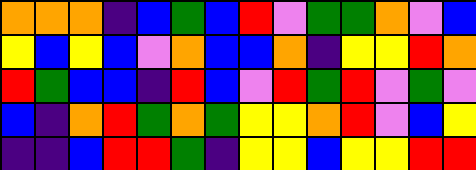[["orange", "orange", "orange", "indigo", "blue", "green", "blue", "red", "violet", "green", "green", "orange", "violet", "blue"], ["yellow", "blue", "yellow", "blue", "violet", "orange", "blue", "blue", "orange", "indigo", "yellow", "yellow", "red", "orange"], ["red", "green", "blue", "blue", "indigo", "red", "blue", "violet", "red", "green", "red", "violet", "green", "violet"], ["blue", "indigo", "orange", "red", "green", "orange", "green", "yellow", "yellow", "orange", "red", "violet", "blue", "yellow"], ["indigo", "indigo", "blue", "red", "red", "green", "indigo", "yellow", "yellow", "blue", "yellow", "yellow", "red", "red"]]